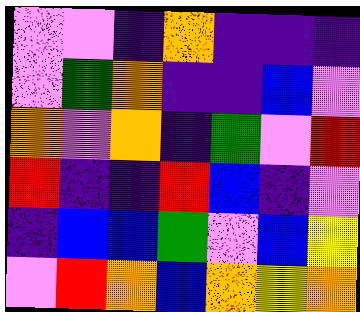[["violet", "violet", "indigo", "orange", "indigo", "indigo", "indigo"], ["violet", "green", "orange", "indigo", "indigo", "blue", "violet"], ["orange", "violet", "orange", "indigo", "green", "violet", "red"], ["red", "indigo", "indigo", "red", "blue", "indigo", "violet"], ["indigo", "blue", "blue", "green", "violet", "blue", "yellow"], ["violet", "red", "orange", "blue", "orange", "yellow", "orange"]]